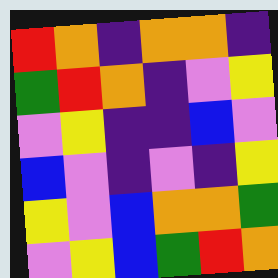[["red", "orange", "indigo", "orange", "orange", "indigo"], ["green", "red", "orange", "indigo", "violet", "yellow"], ["violet", "yellow", "indigo", "indigo", "blue", "violet"], ["blue", "violet", "indigo", "violet", "indigo", "yellow"], ["yellow", "violet", "blue", "orange", "orange", "green"], ["violet", "yellow", "blue", "green", "red", "orange"]]